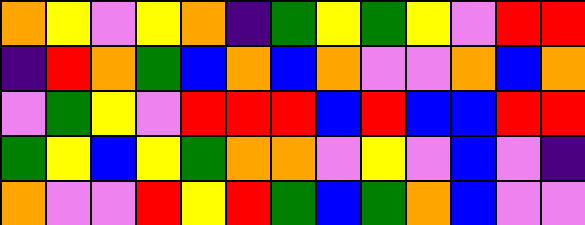[["orange", "yellow", "violet", "yellow", "orange", "indigo", "green", "yellow", "green", "yellow", "violet", "red", "red"], ["indigo", "red", "orange", "green", "blue", "orange", "blue", "orange", "violet", "violet", "orange", "blue", "orange"], ["violet", "green", "yellow", "violet", "red", "red", "red", "blue", "red", "blue", "blue", "red", "red"], ["green", "yellow", "blue", "yellow", "green", "orange", "orange", "violet", "yellow", "violet", "blue", "violet", "indigo"], ["orange", "violet", "violet", "red", "yellow", "red", "green", "blue", "green", "orange", "blue", "violet", "violet"]]